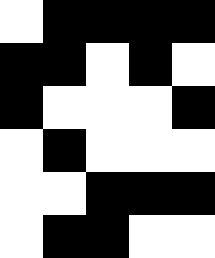[["white", "black", "black", "black", "black"], ["black", "black", "white", "black", "white"], ["black", "white", "white", "white", "black"], ["white", "black", "white", "white", "white"], ["white", "white", "black", "black", "black"], ["white", "black", "black", "white", "white"]]